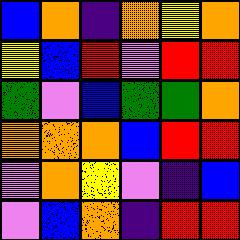[["blue", "orange", "indigo", "orange", "yellow", "orange"], ["yellow", "blue", "red", "violet", "red", "red"], ["green", "violet", "blue", "green", "green", "orange"], ["orange", "orange", "orange", "blue", "red", "red"], ["violet", "orange", "yellow", "violet", "indigo", "blue"], ["violet", "blue", "orange", "indigo", "red", "red"]]